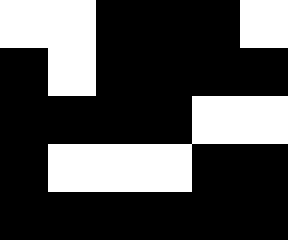[["white", "white", "black", "black", "black", "white"], ["black", "white", "black", "black", "black", "black"], ["black", "black", "black", "black", "white", "white"], ["black", "white", "white", "white", "black", "black"], ["black", "black", "black", "black", "black", "black"]]